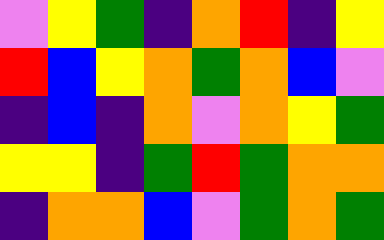[["violet", "yellow", "green", "indigo", "orange", "red", "indigo", "yellow"], ["red", "blue", "yellow", "orange", "green", "orange", "blue", "violet"], ["indigo", "blue", "indigo", "orange", "violet", "orange", "yellow", "green"], ["yellow", "yellow", "indigo", "green", "red", "green", "orange", "orange"], ["indigo", "orange", "orange", "blue", "violet", "green", "orange", "green"]]